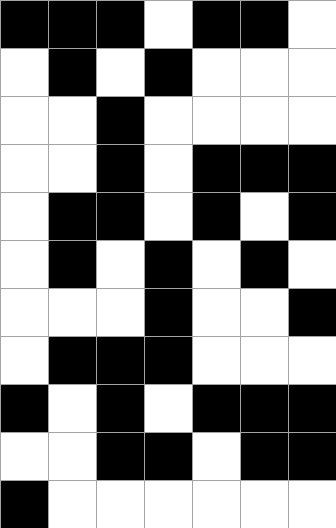[["black", "black", "black", "white", "black", "black", "white"], ["white", "black", "white", "black", "white", "white", "white"], ["white", "white", "black", "white", "white", "white", "white"], ["white", "white", "black", "white", "black", "black", "black"], ["white", "black", "black", "white", "black", "white", "black"], ["white", "black", "white", "black", "white", "black", "white"], ["white", "white", "white", "black", "white", "white", "black"], ["white", "black", "black", "black", "white", "white", "white"], ["black", "white", "black", "white", "black", "black", "black"], ["white", "white", "black", "black", "white", "black", "black"], ["black", "white", "white", "white", "white", "white", "white"]]